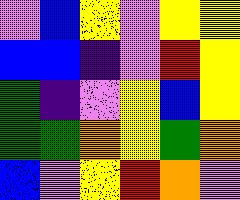[["violet", "blue", "yellow", "violet", "yellow", "yellow"], ["blue", "blue", "indigo", "violet", "red", "yellow"], ["green", "indigo", "violet", "yellow", "blue", "yellow"], ["green", "green", "orange", "yellow", "green", "orange"], ["blue", "violet", "yellow", "red", "orange", "violet"]]